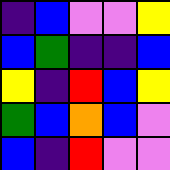[["indigo", "blue", "violet", "violet", "yellow"], ["blue", "green", "indigo", "indigo", "blue"], ["yellow", "indigo", "red", "blue", "yellow"], ["green", "blue", "orange", "blue", "violet"], ["blue", "indigo", "red", "violet", "violet"]]